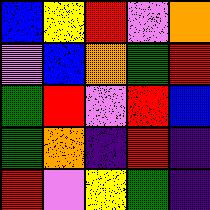[["blue", "yellow", "red", "violet", "orange"], ["violet", "blue", "orange", "green", "red"], ["green", "red", "violet", "red", "blue"], ["green", "orange", "indigo", "red", "indigo"], ["red", "violet", "yellow", "green", "indigo"]]